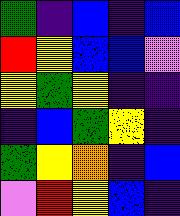[["green", "indigo", "blue", "indigo", "blue"], ["red", "yellow", "blue", "blue", "violet"], ["yellow", "green", "yellow", "indigo", "indigo"], ["indigo", "blue", "green", "yellow", "indigo"], ["green", "yellow", "orange", "indigo", "blue"], ["violet", "red", "yellow", "blue", "indigo"]]